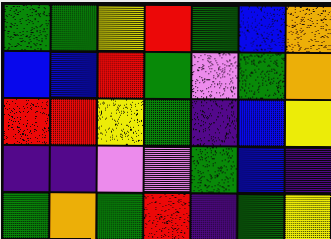[["green", "green", "yellow", "red", "green", "blue", "orange"], ["blue", "blue", "red", "green", "violet", "green", "orange"], ["red", "red", "yellow", "green", "indigo", "blue", "yellow"], ["indigo", "indigo", "violet", "violet", "green", "blue", "indigo"], ["green", "orange", "green", "red", "indigo", "green", "yellow"]]